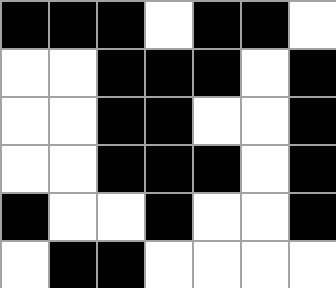[["black", "black", "black", "white", "black", "black", "white"], ["white", "white", "black", "black", "black", "white", "black"], ["white", "white", "black", "black", "white", "white", "black"], ["white", "white", "black", "black", "black", "white", "black"], ["black", "white", "white", "black", "white", "white", "black"], ["white", "black", "black", "white", "white", "white", "white"]]